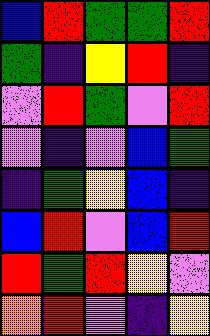[["blue", "red", "green", "green", "red"], ["green", "indigo", "yellow", "red", "indigo"], ["violet", "red", "green", "violet", "red"], ["violet", "indigo", "violet", "blue", "green"], ["indigo", "green", "yellow", "blue", "indigo"], ["blue", "red", "violet", "blue", "red"], ["red", "green", "red", "yellow", "violet"], ["orange", "red", "violet", "indigo", "yellow"]]